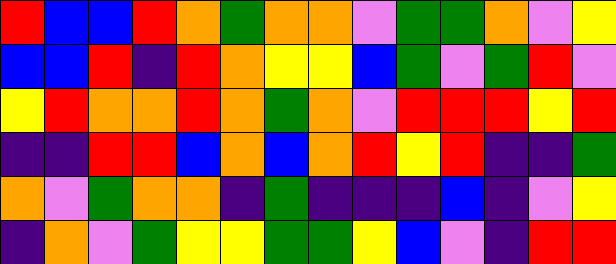[["red", "blue", "blue", "red", "orange", "green", "orange", "orange", "violet", "green", "green", "orange", "violet", "yellow"], ["blue", "blue", "red", "indigo", "red", "orange", "yellow", "yellow", "blue", "green", "violet", "green", "red", "violet"], ["yellow", "red", "orange", "orange", "red", "orange", "green", "orange", "violet", "red", "red", "red", "yellow", "red"], ["indigo", "indigo", "red", "red", "blue", "orange", "blue", "orange", "red", "yellow", "red", "indigo", "indigo", "green"], ["orange", "violet", "green", "orange", "orange", "indigo", "green", "indigo", "indigo", "indigo", "blue", "indigo", "violet", "yellow"], ["indigo", "orange", "violet", "green", "yellow", "yellow", "green", "green", "yellow", "blue", "violet", "indigo", "red", "red"]]